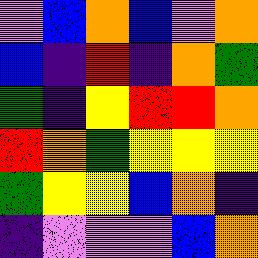[["violet", "blue", "orange", "blue", "violet", "orange"], ["blue", "indigo", "red", "indigo", "orange", "green"], ["green", "indigo", "yellow", "red", "red", "orange"], ["red", "orange", "green", "yellow", "yellow", "yellow"], ["green", "yellow", "yellow", "blue", "orange", "indigo"], ["indigo", "violet", "violet", "violet", "blue", "orange"]]